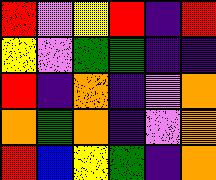[["red", "violet", "yellow", "red", "indigo", "red"], ["yellow", "violet", "green", "green", "indigo", "indigo"], ["red", "indigo", "orange", "indigo", "violet", "orange"], ["orange", "green", "orange", "indigo", "violet", "orange"], ["red", "blue", "yellow", "green", "indigo", "orange"]]